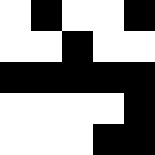[["white", "black", "white", "white", "black"], ["white", "white", "black", "white", "white"], ["black", "black", "black", "black", "black"], ["white", "white", "white", "white", "black"], ["white", "white", "white", "black", "black"]]